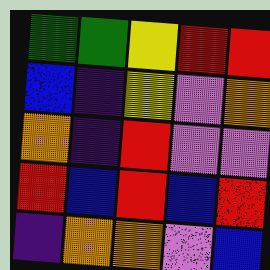[["green", "green", "yellow", "red", "red"], ["blue", "indigo", "yellow", "violet", "orange"], ["orange", "indigo", "red", "violet", "violet"], ["red", "blue", "red", "blue", "red"], ["indigo", "orange", "orange", "violet", "blue"]]